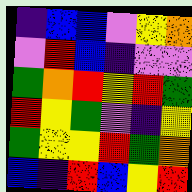[["indigo", "blue", "blue", "violet", "yellow", "orange"], ["violet", "red", "blue", "indigo", "violet", "violet"], ["green", "orange", "red", "yellow", "red", "green"], ["red", "yellow", "green", "violet", "indigo", "yellow"], ["green", "yellow", "yellow", "red", "green", "orange"], ["blue", "indigo", "red", "blue", "yellow", "red"]]